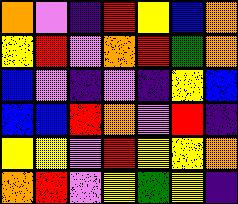[["orange", "violet", "indigo", "red", "yellow", "blue", "orange"], ["yellow", "red", "violet", "orange", "red", "green", "orange"], ["blue", "violet", "indigo", "violet", "indigo", "yellow", "blue"], ["blue", "blue", "red", "orange", "violet", "red", "indigo"], ["yellow", "yellow", "violet", "red", "yellow", "yellow", "orange"], ["orange", "red", "violet", "yellow", "green", "yellow", "indigo"]]